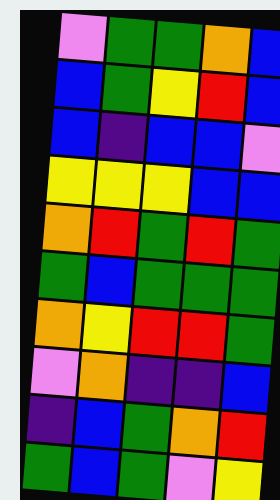[["violet", "green", "green", "orange", "blue"], ["blue", "green", "yellow", "red", "blue"], ["blue", "indigo", "blue", "blue", "violet"], ["yellow", "yellow", "yellow", "blue", "blue"], ["orange", "red", "green", "red", "green"], ["green", "blue", "green", "green", "green"], ["orange", "yellow", "red", "red", "green"], ["violet", "orange", "indigo", "indigo", "blue"], ["indigo", "blue", "green", "orange", "red"], ["green", "blue", "green", "violet", "yellow"]]